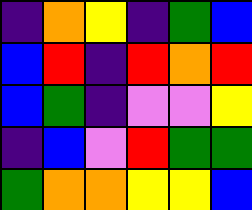[["indigo", "orange", "yellow", "indigo", "green", "blue"], ["blue", "red", "indigo", "red", "orange", "red"], ["blue", "green", "indigo", "violet", "violet", "yellow"], ["indigo", "blue", "violet", "red", "green", "green"], ["green", "orange", "orange", "yellow", "yellow", "blue"]]